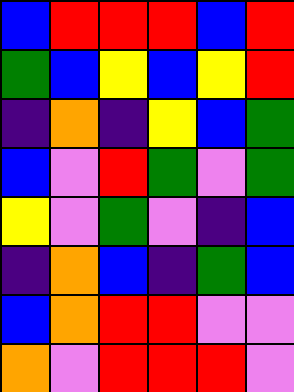[["blue", "red", "red", "red", "blue", "red"], ["green", "blue", "yellow", "blue", "yellow", "red"], ["indigo", "orange", "indigo", "yellow", "blue", "green"], ["blue", "violet", "red", "green", "violet", "green"], ["yellow", "violet", "green", "violet", "indigo", "blue"], ["indigo", "orange", "blue", "indigo", "green", "blue"], ["blue", "orange", "red", "red", "violet", "violet"], ["orange", "violet", "red", "red", "red", "violet"]]